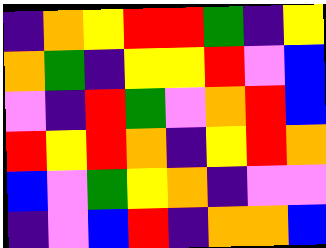[["indigo", "orange", "yellow", "red", "red", "green", "indigo", "yellow"], ["orange", "green", "indigo", "yellow", "yellow", "red", "violet", "blue"], ["violet", "indigo", "red", "green", "violet", "orange", "red", "blue"], ["red", "yellow", "red", "orange", "indigo", "yellow", "red", "orange"], ["blue", "violet", "green", "yellow", "orange", "indigo", "violet", "violet"], ["indigo", "violet", "blue", "red", "indigo", "orange", "orange", "blue"]]